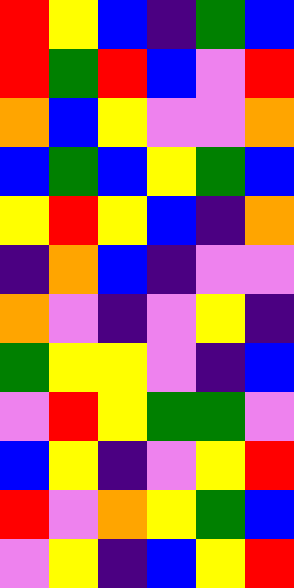[["red", "yellow", "blue", "indigo", "green", "blue"], ["red", "green", "red", "blue", "violet", "red"], ["orange", "blue", "yellow", "violet", "violet", "orange"], ["blue", "green", "blue", "yellow", "green", "blue"], ["yellow", "red", "yellow", "blue", "indigo", "orange"], ["indigo", "orange", "blue", "indigo", "violet", "violet"], ["orange", "violet", "indigo", "violet", "yellow", "indigo"], ["green", "yellow", "yellow", "violet", "indigo", "blue"], ["violet", "red", "yellow", "green", "green", "violet"], ["blue", "yellow", "indigo", "violet", "yellow", "red"], ["red", "violet", "orange", "yellow", "green", "blue"], ["violet", "yellow", "indigo", "blue", "yellow", "red"]]